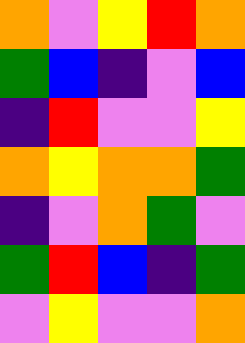[["orange", "violet", "yellow", "red", "orange"], ["green", "blue", "indigo", "violet", "blue"], ["indigo", "red", "violet", "violet", "yellow"], ["orange", "yellow", "orange", "orange", "green"], ["indigo", "violet", "orange", "green", "violet"], ["green", "red", "blue", "indigo", "green"], ["violet", "yellow", "violet", "violet", "orange"]]